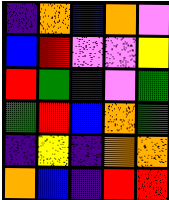[["indigo", "orange", "blue", "orange", "violet"], ["blue", "red", "violet", "violet", "yellow"], ["red", "green", "indigo", "violet", "green"], ["green", "red", "blue", "orange", "green"], ["indigo", "yellow", "indigo", "orange", "orange"], ["orange", "blue", "indigo", "red", "red"]]